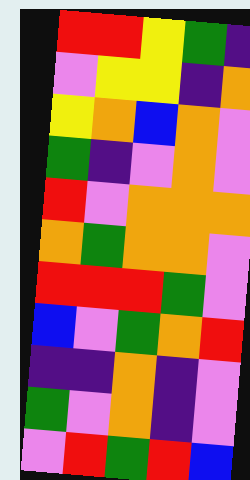[["red", "red", "yellow", "green", "indigo"], ["violet", "yellow", "yellow", "indigo", "orange"], ["yellow", "orange", "blue", "orange", "violet"], ["green", "indigo", "violet", "orange", "violet"], ["red", "violet", "orange", "orange", "orange"], ["orange", "green", "orange", "orange", "violet"], ["red", "red", "red", "green", "violet"], ["blue", "violet", "green", "orange", "red"], ["indigo", "indigo", "orange", "indigo", "violet"], ["green", "violet", "orange", "indigo", "violet"], ["violet", "red", "green", "red", "blue"]]